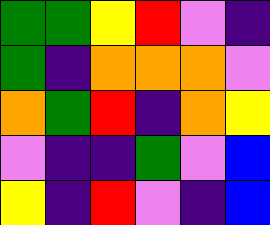[["green", "green", "yellow", "red", "violet", "indigo"], ["green", "indigo", "orange", "orange", "orange", "violet"], ["orange", "green", "red", "indigo", "orange", "yellow"], ["violet", "indigo", "indigo", "green", "violet", "blue"], ["yellow", "indigo", "red", "violet", "indigo", "blue"]]